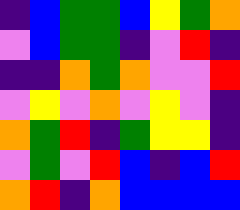[["indigo", "blue", "green", "green", "blue", "yellow", "green", "orange"], ["violet", "blue", "green", "green", "indigo", "violet", "red", "indigo"], ["indigo", "indigo", "orange", "green", "orange", "violet", "violet", "red"], ["violet", "yellow", "violet", "orange", "violet", "yellow", "violet", "indigo"], ["orange", "green", "red", "indigo", "green", "yellow", "yellow", "indigo"], ["violet", "green", "violet", "red", "blue", "indigo", "blue", "red"], ["orange", "red", "indigo", "orange", "blue", "blue", "blue", "blue"]]